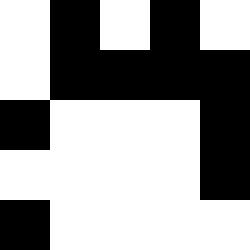[["white", "black", "white", "black", "white"], ["white", "black", "black", "black", "black"], ["black", "white", "white", "white", "black"], ["white", "white", "white", "white", "black"], ["black", "white", "white", "white", "white"]]